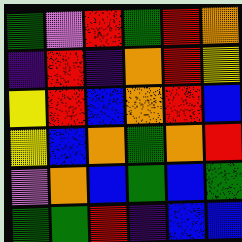[["green", "violet", "red", "green", "red", "orange"], ["indigo", "red", "indigo", "orange", "red", "yellow"], ["yellow", "red", "blue", "orange", "red", "blue"], ["yellow", "blue", "orange", "green", "orange", "red"], ["violet", "orange", "blue", "green", "blue", "green"], ["green", "green", "red", "indigo", "blue", "blue"]]